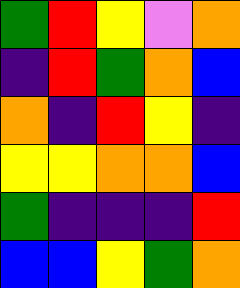[["green", "red", "yellow", "violet", "orange"], ["indigo", "red", "green", "orange", "blue"], ["orange", "indigo", "red", "yellow", "indigo"], ["yellow", "yellow", "orange", "orange", "blue"], ["green", "indigo", "indigo", "indigo", "red"], ["blue", "blue", "yellow", "green", "orange"]]